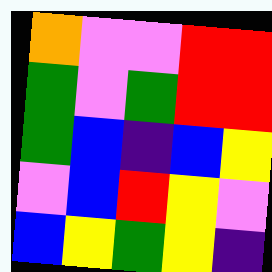[["orange", "violet", "violet", "red", "red"], ["green", "violet", "green", "red", "red"], ["green", "blue", "indigo", "blue", "yellow"], ["violet", "blue", "red", "yellow", "violet"], ["blue", "yellow", "green", "yellow", "indigo"]]